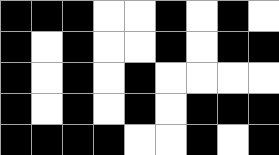[["black", "black", "black", "white", "white", "black", "white", "black", "white"], ["black", "white", "black", "white", "white", "black", "white", "black", "black"], ["black", "white", "black", "white", "black", "white", "white", "white", "white"], ["black", "white", "black", "white", "black", "white", "black", "black", "black"], ["black", "black", "black", "black", "white", "white", "black", "white", "black"]]